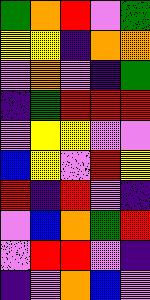[["green", "orange", "red", "violet", "green"], ["yellow", "yellow", "indigo", "orange", "orange"], ["violet", "orange", "violet", "indigo", "green"], ["indigo", "green", "red", "red", "red"], ["violet", "yellow", "yellow", "violet", "violet"], ["blue", "yellow", "violet", "red", "yellow"], ["red", "indigo", "red", "violet", "indigo"], ["violet", "blue", "orange", "green", "red"], ["violet", "red", "red", "violet", "indigo"], ["indigo", "violet", "orange", "blue", "violet"]]